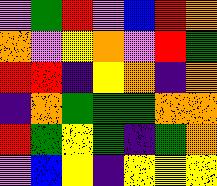[["violet", "green", "red", "violet", "blue", "red", "orange"], ["orange", "violet", "yellow", "orange", "violet", "red", "green"], ["red", "red", "indigo", "yellow", "orange", "indigo", "orange"], ["indigo", "orange", "green", "green", "green", "orange", "orange"], ["red", "green", "yellow", "green", "indigo", "green", "orange"], ["violet", "blue", "yellow", "indigo", "yellow", "yellow", "yellow"]]